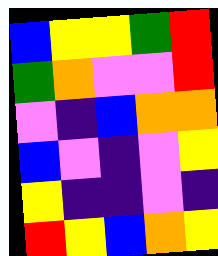[["blue", "yellow", "yellow", "green", "red"], ["green", "orange", "violet", "violet", "red"], ["violet", "indigo", "blue", "orange", "orange"], ["blue", "violet", "indigo", "violet", "yellow"], ["yellow", "indigo", "indigo", "violet", "indigo"], ["red", "yellow", "blue", "orange", "yellow"]]